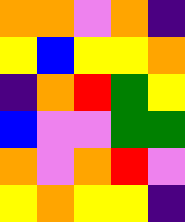[["orange", "orange", "violet", "orange", "indigo"], ["yellow", "blue", "yellow", "yellow", "orange"], ["indigo", "orange", "red", "green", "yellow"], ["blue", "violet", "violet", "green", "green"], ["orange", "violet", "orange", "red", "violet"], ["yellow", "orange", "yellow", "yellow", "indigo"]]